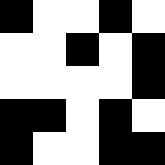[["black", "white", "white", "black", "white"], ["white", "white", "black", "white", "black"], ["white", "white", "white", "white", "black"], ["black", "black", "white", "black", "white"], ["black", "white", "white", "black", "black"]]